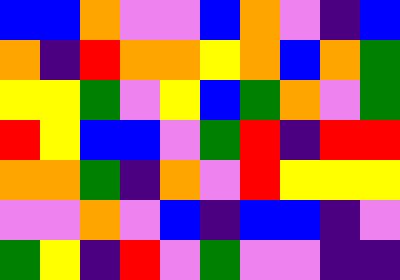[["blue", "blue", "orange", "violet", "violet", "blue", "orange", "violet", "indigo", "blue"], ["orange", "indigo", "red", "orange", "orange", "yellow", "orange", "blue", "orange", "green"], ["yellow", "yellow", "green", "violet", "yellow", "blue", "green", "orange", "violet", "green"], ["red", "yellow", "blue", "blue", "violet", "green", "red", "indigo", "red", "red"], ["orange", "orange", "green", "indigo", "orange", "violet", "red", "yellow", "yellow", "yellow"], ["violet", "violet", "orange", "violet", "blue", "indigo", "blue", "blue", "indigo", "violet"], ["green", "yellow", "indigo", "red", "violet", "green", "violet", "violet", "indigo", "indigo"]]